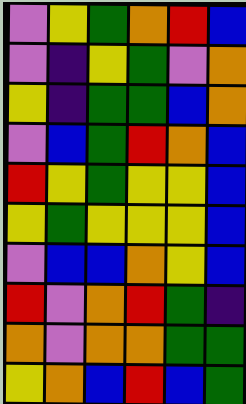[["violet", "yellow", "green", "orange", "red", "blue"], ["violet", "indigo", "yellow", "green", "violet", "orange"], ["yellow", "indigo", "green", "green", "blue", "orange"], ["violet", "blue", "green", "red", "orange", "blue"], ["red", "yellow", "green", "yellow", "yellow", "blue"], ["yellow", "green", "yellow", "yellow", "yellow", "blue"], ["violet", "blue", "blue", "orange", "yellow", "blue"], ["red", "violet", "orange", "red", "green", "indigo"], ["orange", "violet", "orange", "orange", "green", "green"], ["yellow", "orange", "blue", "red", "blue", "green"]]